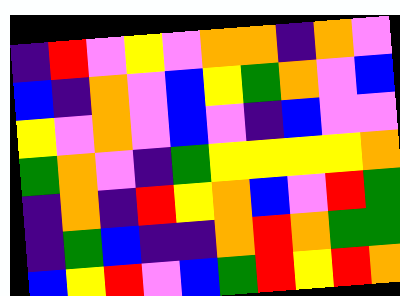[["indigo", "red", "violet", "yellow", "violet", "orange", "orange", "indigo", "orange", "violet"], ["blue", "indigo", "orange", "violet", "blue", "yellow", "green", "orange", "violet", "blue"], ["yellow", "violet", "orange", "violet", "blue", "violet", "indigo", "blue", "violet", "violet"], ["green", "orange", "violet", "indigo", "green", "yellow", "yellow", "yellow", "yellow", "orange"], ["indigo", "orange", "indigo", "red", "yellow", "orange", "blue", "violet", "red", "green"], ["indigo", "green", "blue", "indigo", "indigo", "orange", "red", "orange", "green", "green"], ["blue", "yellow", "red", "violet", "blue", "green", "red", "yellow", "red", "orange"]]